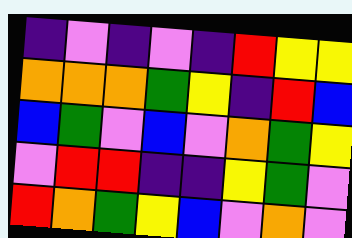[["indigo", "violet", "indigo", "violet", "indigo", "red", "yellow", "yellow"], ["orange", "orange", "orange", "green", "yellow", "indigo", "red", "blue"], ["blue", "green", "violet", "blue", "violet", "orange", "green", "yellow"], ["violet", "red", "red", "indigo", "indigo", "yellow", "green", "violet"], ["red", "orange", "green", "yellow", "blue", "violet", "orange", "violet"]]